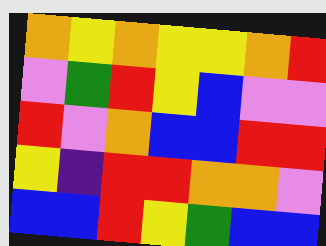[["orange", "yellow", "orange", "yellow", "yellow", "orange", "red"], ["violet", "green", "red", "yellow", "blue", "violet", "violet"], ["red", "violet", "orange", "blue", "blue", "red", "red"], ["yellow", "indigo", "red", "red", "orange", "orange", "violet"], ["blue", "blue", "red", "yellow", "green", "blue", "blue"]]